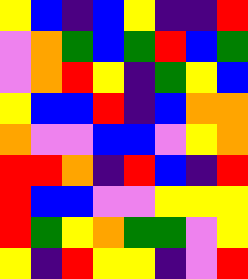[["yellow", "blue", "indigo", "blue", "yellow", "indigo", "indigo", "red"], ["violet", "orange", "green", "blue", "green", "red", "blue", "green"], ["violet", "orange", "red", "yellow", "indigo", "green", "yellow", "blue"], ["yellow", "blue", "blue", "red", "indigo", "blue", "orange", "orange"], ["orange", "violet", "violet", "blue", "blue", "violet", "yellow", "orange"], ["red", "red", "orange", "indigo", "red", "blue", "indigo", "red"], ["red", "blue", "blue", "violet", "violet", "yellow", "yellow", "yellow"], ["red", "green", "yellow", "orange", "green", "green", "violet", "yellow"], ["yellow", "indigo", "red", "yellow", "yellow", "indigo", "violet", "red"]]